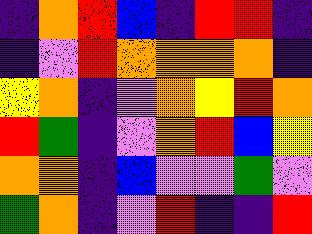[["indigo", "orange", "red", "blue", "indigo", "red", "red", "indigo"], ["indigo", "violet", "red", "orange", "orange", "orange", "orange", "indigo"], ["yellow", "orange", "indigo", "violet", "orange", "yellow", "red", "orange"], ["red", "green", "indigo", "violet", "orange", "red", "blue", "yellow"], ["orange", "orange", "indigo", "blue", "violet", "violet", "green", "violet"], ["green", "orange", "indigo", "violet", "red", "indigo", "indigo", "red"]]